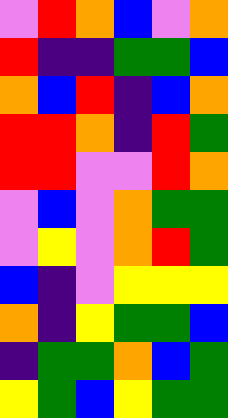[["violet", "red", "orange", "blue", "violet", "orange"], ["red", "indigo", "indigo", "green", "green", "blue"], ["orange", "blue", "red", "indigo", "blue", "orange"], ["red", "red", "orange", "indigo", "red", "green"], ["red", "red", "violet", "violet", "red", "orange"], ["violet", "blue", "violet", "orange", "green", "green"], ["violet", "yellow", "violet", "orange", "red", "green"], ["blue", "indigo", "violet", "yellow", "yellow", "yellow"], ["orange", "indigo", "yellow", "green", "green", "blue"], ["indigo", "green", "green", "orange", "blue", "green"], ["yellow", "green", "blue", "yellow", "green", "green"]]